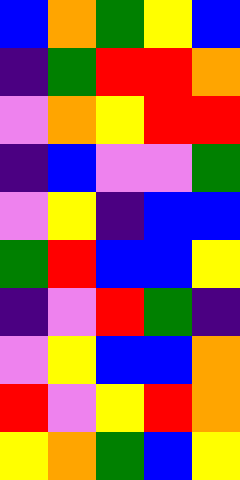[["blue", "orange", "green", "yellow", "blue"], ["indigo", "green", "red", "red", "orange"], ["violet", "orange", "yellow", "red", "red"], ["indigo", "blue", "violet", "violet", "green"], ["violet", "yellow", "indigo", "blue", "blue"], ["green", "red", "blue", "blue", "yellow"], ["indigo", "violet", "red", "green", "indigo"], ["violet", "yellow", "blue", "blue", "orange"], ["red", "violet", "yellow", "red", "orange"], ["yellow", "orange", "green", "blue", "yellow"]]